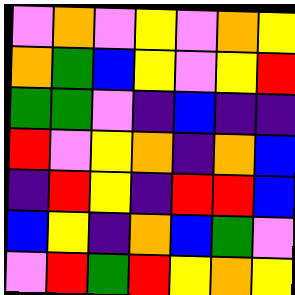[["violet", "orange", "violet", "yellow", "violet", "orange", "yellow"], ["orange", "green", "blue", "yellow", "violet", "yellow", "red"], ["green", "green", "violet", "indigo", "blue", "indigo", "indigo"], ["red", "violet", "yellow", "orange", "indigo", "orange", "blue"], ["indigo", "red", "yellow", "indigo", "red", "red", "blue"], ["blue", "yellow", "indigo", "orange", "blue", "green", "violet"], ["violet", "red", "green", "red", "yellow", "orange", "yellow"]]